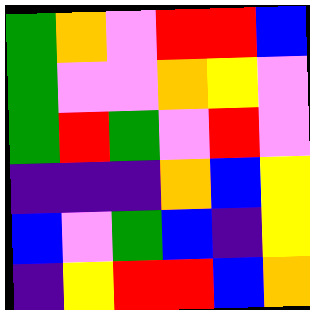[["green", "orange", "violet", "red", "red", "blue"], ["green", "violet", "violet", "orange", "yellow", "violet"], ["green", "red", "green", "violet", "red", "violet"], ["indigo", "indigo", "indigo", "orange", "blue", "yellow"], ["blue", "violet", "green", "blue", "indigo", "yellow"], ["indigo", "yellow", "red", "red", "blue", "orange"]]